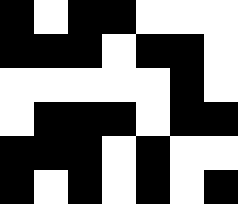[["black", "white", "black", "black", "white", "white", "white"], ["black", "black", "black", "white", "black", "black", "white"], ["white", "white", "white", "white", "white", "black", "white"], ["white", "black", "black", "black", "white", "black", "black"], ["black", "black", "black", "white", "black", "white", "white"], ["black", "white", "black", "white", "black", "white", "black"]]